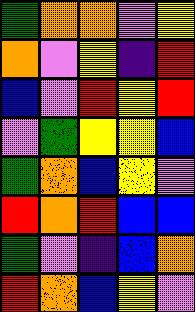[["green", "orange", "orange", "violet", "yellow"], ["orange", "violet", "yellow", "indigo", "red"], ["blue", "violet", "red", "yellow", "red"], ["violet", "green", "yellow", "yellow", "blue"], ["green", "orange", "blue", "yellow", "violet"], ["red", "orange", "red", "blue", "blue"], ["green", "violet", "indigo", "blue", "orange"], ["red", "orange", "blue", "yellow", "violet"]]